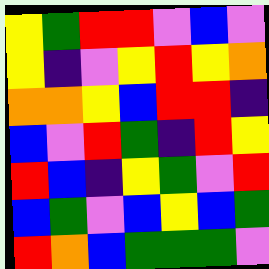[["yellow", "green", "red", "red", "violet", "blue", "violet"], ["yellow", "indigo", "violet", "yellow", "red", "yellow", "orange"], ["orange", "orange", "yellow", "blue", "red", "red", "indigo"], ["blue", "violet", "red", "green", "indigo", "red", "yellow"], ["red", "blue", "indigo", "yellow", "green", "violet", "red"], ["blue", "green", "violet", "blue", "yellow", "blue", "green"], ["red", "orange", "blue", "green", "green", "green", "violet"]]